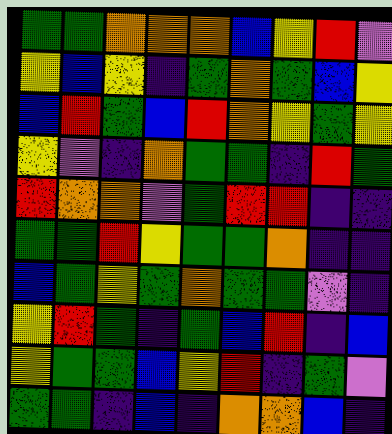[["green", "green", "orange", "orange", "orange", "blue", "yellow", "red", "violet"], ["yellow", "blue", "yellow", "indigo", "green", "orange", "green", "blue", "yellow"], ["blue", "red", "green", "blue", "red", "orange", "yellow", "green", "yellow"], ["yellow", "violet", "indigo", "orange", "green", "green", "indigo", "red", "green"], ["red", "orange", "orange", "violet", "green", "red", "red", "indigo", "indigo"], ["green", "green", "red", "yellow", "green", "green", "orange", "indigo", "indigo"], ["blue", "green", "yellow", "green", "orange", "green", "green", "violet", "indigo"], ["yellow", "red", "green", "indigo", "green", "blue", "red", "indigo", "blue"], ["yellow", "green", "green", "blue", "yellow", "red", "indigo", "green", "violet"], ["green", "green", "indigo", "blue", "indigo", "orange", "orange", "blue", "indigo"]]